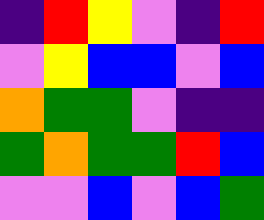[["indigo", "red", "yellow", "violet", "indigo", "red"], ["violet", "yellow", "blue", "blue", "violet", "blue"], ["orange", "green", "green", "violet", "indigo", "indigo"], ["green", "orange", "green", "green", "red", "blue"], ["violet", "violet", "blue", "violet", "blue", "green"]]